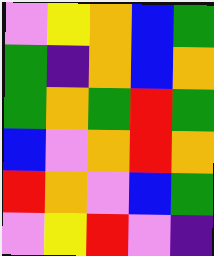[["violet", "yellow", "orange", "blue", "green"], ["green", "indigo", "orange", "blue", "orange"], ["green", "orange", "green", "red", "green"], ["blue", "violet", "orange", "red", "orange"], ["red", "orange", "violet", "blue", "green"], ["violet", "yellow", "red", "violet", "indigo"]]